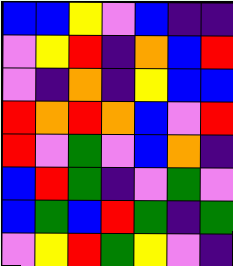[["blue", "blue", "yellow", "violet", "blue", "indigo", "indigo"], ["violet", "yellow", "red", "indigo", "orange", "blue", "red"], ["violet", "indigo", "orange", "indigo", "yellow", "blue", "blue"], ["red", "orange", "red", "orange", "blue", "violet", "red"], ["red", "violet", "green", "violet", "blue", "orange", "indigo"], ["blue", "red", "green", "indigo", "violet", "green", "violet"], ["blue", "green", "blue", "red", "green", "indigo", "green"], ["violet", "yellow", "red", "green", "yellow", "violet", "indigo"]]